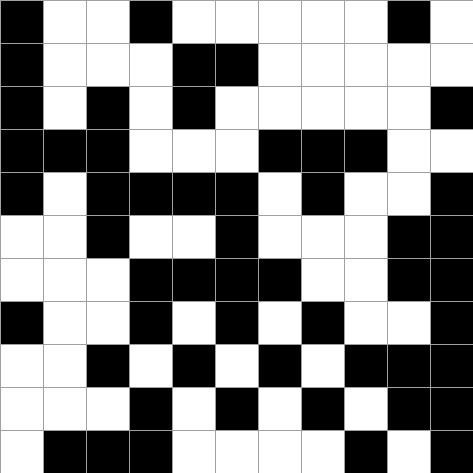[["black", "white", "white", "black", "white", "white", "white", "white", "white", "black", "white"], ["black", "white", "white", "white", "black", "black", "white", "white", "white", "white", "white"], ["black", "white", "black", "white", "black", "white", "white", "white", "white", "white", "black"], ["black", "black", "black", "white", "white", "white", "black", "black", "black", "white", "white"], ["black", "white", "black", "black", "black", "black", "white", "black", "white", "white", "black"], ["white", "white", "black", "white", "white", "black", "white", "white", "white", "black", "black"], ["white", "white", "white", "black", "black", "black", "black", "white", "white", "black", "black"], ["black", "white", "white", "black", "white", "black", "white", "black", "white", "white", "black"], ["white", "white", "black", "white", "black", "white", "black", "white", "black", "black", "black"], ["white", "white", "white", "black", "white", "black", "white", "black", "white", "black", "black"], ["white", "black", "black", "black", "white", "white", "white", "white", "black", "white", "black"]]